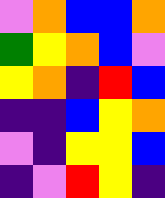[["violet", "orange", "blue", "blue", "orange"], ["green", "yellow", "orange", "blue", "violet"], ["yellow", "orange", "indigo", "red", "blue"], ["indigo", "indigo", "blue", "yellow", "orange"], ["violet", "indigo", "yellow", "yellow", "blue"], ["indigo", "violet", "red", "yellow", "indigo"]]